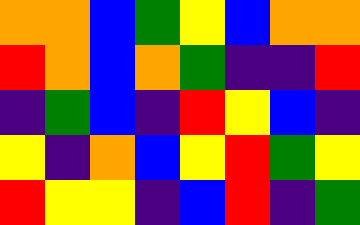[["orange", "orange", "blue", "green", "yellow", "blue", "orange", "orange"], ["red", "orange", "blue", "orange", "green", "indigo", "indigo", "red"], ["indigo", "green", "blue", "indigo", "red", "yellow", "blue", "indigo"], ["yellow", "indigo", "orange", "blue", "yellow", "red", "green", "yellow"], ["red", "yellow", "yellow", "indigo", "blue", "red", "indigo", "green"]]